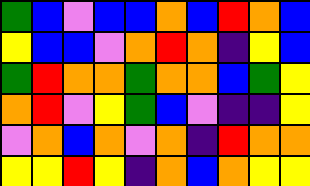[["green", "blue", "violet", "blue", "blue", "orange", "blue", "red", "orange", "blue"], ["yellow", "blue", "blue", "violet", "orange", "red", "orange", "indigo", "yellow", "blue"], ["green", "red", "orange", "orange", "green", "orange", "orange", "blue", "green", "yellow"], ["orange", "red", "violet", "yellow", "green", "blue", "violet", "indigo", "indigo", "yellow"], ["violet", "orange", "blue", "orange", "violet", "orange", "indigo", "red", "orange", "orange"], ["yellow", "yellow", "red", "yellow", "indigo", "orange", "blue", "orange", "yellow", "yellow"]]